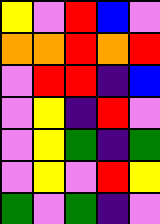[["yellow", "violet", "red", "blue", "violet"], ["orange", "orange", "red", "orange", "red"], ["violet", "red", "red", "indigo", "blue"], ["violet", "yellow", "indigo", "red", "violet"], ["violet", "yellow", "green", "indigo", "green"], ["violet", "yellow", "violet", "red", "yellow"], ["green", "violet", "green", "indigo", "violet"]]